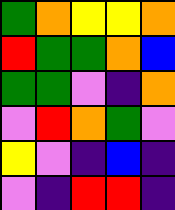[["green", "orange", "yellow", "yellow", "orange"], ["red", "green", "green", "orange", "blue"], ["green", "green", "violet", "indigo", "orange"], ["violet", "red", "orange", "green", "violet"], ["yellow", "violet", "indigo", "blue", "indigo"], ["violet", "indigo", "red", "red", "indigo"]]